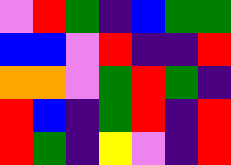[["violet", "red", "green", "indigo", "blue", "green", "green"], ["blue", "blue", "violet", "red", "indigo", "indigo", "red"], ["orange", "orange", "violet", "green", "red", "green", "indigo"], ["red", "blue", "indigo", "green", "red", "indigo", "red"], ["red", "green", "indigo", "yellow", "violet", "indigo", "red"]]